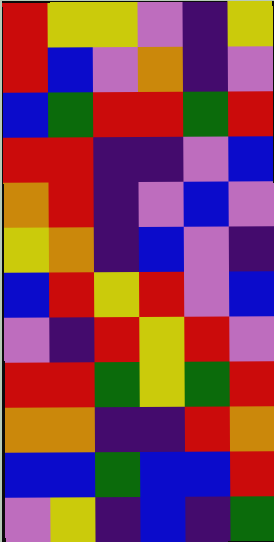[["red", "yellow", "yellow", "violet", "indigo", "yellow"], ["red", "blue", "violet", "orange", "indigo", "violet"], ["blue", "green", "red", "red", "green", "red"], ["red", "red", "indigo", "indigo", "violet", "blue"], ["orange", "red", "indigo", "violet", "blue", "violet"], ["yellow", "orange", "indigo", "blue", "violet", "indigo"], ["blue", "red", "yellow", "red", "violet", "blue"], ["violet", "indigo", "red", "yellow", "red", "violet"], ["red", "red", "green", "yellow", "green", "red"], ["orange", "orange", "indigo", "indigo", "red", "orange"], ["blue", "blue", "green", "blue", "blue", "red"], ["violet", "yellow", "indigo", "blue", "indigo", "green"]]